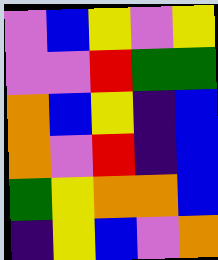[["violet", "blue", "yellow", "violet", "yellow"], ["violet", "violet", "red", "green", "green"], ["orange", "blue", "yellow", "indigo", "blue"], ["orange", "violet", "red", "indigo", "blue"], ["green", "yellow", "orange", "orange", "blue"], ["indigo", "yellow", "blue", "violet", "orange"]]